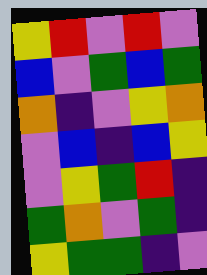[["yellow", "red", "violet", "red", "violet"], ["blue", "violet", "green", "blue", "green"], ["orange", "indigo", "violet", "yellow", "orange"], ["violet", "blue", "indigo", "blue", "yellow"], ["violet", "yellow", "green", "red", "indigo"], ["green", "orange", "violet", "green", "indigo"], ["yellow", "green", "green", "indigo", "violet"]]